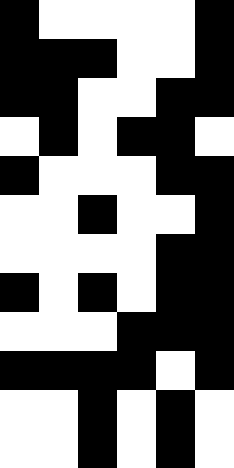[["black", "white", "white", "white", "white", "black"], ["black", "black", "black", "white", "white", "black"], ["black", "black", "white", "white", "black", "black"], ["white", "black", "white", "black", "black", "white"], ["black", "white", "white", "white", "black", "black"], ["white", "white", "black", "white", "white", "black"], ["white", "white", "white", "white", "black", "black"], ["black", "white", "black", "white", "black", "black"], ["white", "white", "white", "black", "black", "black"], ["black", "black", "black", "black", "white", "black"], ["white", "white", "black", "white", "black", "white"], ["white", "white", "black", "white", "black", "white"]]